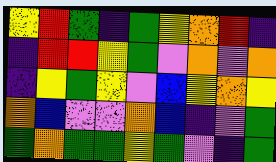[["yellow", "red", "green", "indigo", "green", "yellow", "orange", "red", "indigo"], ["indigo", "red", "red", "yellow", "green", "violet", "orange", "violet", "orange"], ["indigo", "yellow", "green", "yellow", "violet", "blue", "yellow", "orange", "yellow"], ["orange", "blue", "violet", "violet", "orange", "blue", "indigo", "violet", "green"], ["green", "orange", "green", "green", "yellow", "green", "violet", "indigo", "green"]]